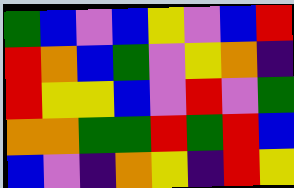[["green", "blue", "violet", "blue", "yellow", "violet", "blue", "red"], ["red", "orange", "blue", "green", "violet", "yellow", "orange", "indigo"], ["red", "yellow", "yellow", "blue", "violet", "red", "violet", "green"], ["orange", "orange", "green", "green", "red", "green", "red", "blue"], ["blue", "violet", "indigo", "orange", "yellow", "indigo", "red", "yellow"]]